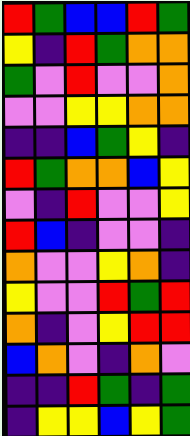[["red", "green", "blue", "blue", "red", "green"], ["yellow", "indigo", "red", "green", "orange", "orange"], ["green", "violet", "red", "violet", "violet", "orange"], ["violet", "violet", "yellow", "yellow", "orange", "orange"], ["indigo", "indigo", "blue", "green", "yellow", "indigo"], ["red", "green", "orange", "orange", "blue", "yellow"], ["violet", "indigo", "red", "violet", "violet", "yellow"], ["red", "blue", "indigo", "violet", "violet", "indigo"], ["orange", "violet", "violet", "yellow", "orange", "indigo"], ["yellow", "violet", "violet", "red", "green", "red"], ["orange", "indigo", "violet", "yellow", "red", "red"], ["blue", "orange", "violet", "indigo", "orange", "violet"], ["indigo", "indigo", "red", "green", "indigo", "green"], ["indigo", "yellow", "yellow", "blue", "yellow", "green"]]